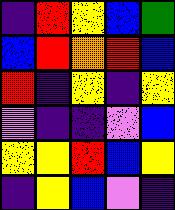[["indigo", "red", "yellow", "blue", "green"], ["blue", "red", "orange", "red", "blue"], ["red", "indigo", "yellow", "indigo", "yellow"], ["violet", "indigo", "indigo", "violet", "blue"], ["yellow", "yellow", "red", "blue", "yellow"], ["indigo", "yellow", "blue", "violet", "indigo"]]